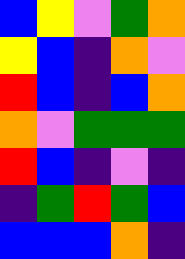[["blue", "yellow", "violet", "green", "orange"], ["yellow", "blue", "indigo", "orange", "violet"], ["red", "blue", "indigo", "blue", "orange"], ["orange", "violet", "green", "green", "green"], ["red", "blue", "indigo", "violet", "indigo"], ["indigo", "green", "red", "green", "blue"], ["blue", "blue", "blue", "orange", "indigo"]]